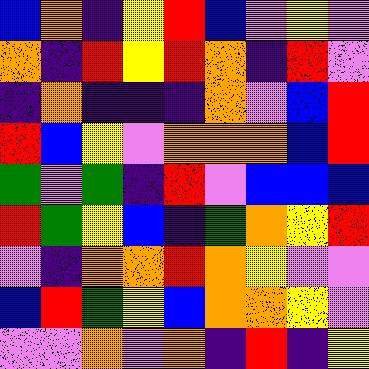[["blue", "orange", "indigo", "yellow", "red", "blue", "violet", "yellow", "violet"], ["orange", "indigo", "red", "yellow", "red", "orange", "indigo", "red", "violet"], ["indigo", "orange", "indigo", "indigo", "indigo", "orange", "violet", "blue", "red"], ["red", "blue", "yellow", "violet", "orange", "orange", "orange", "blue", "red"], ["green", "violet", "green", "indigo", "red", "violet", "blue", "blue", "blue"], ["red", "green", "yellow", "blue", "indigo", "green", "orange", "yellow", "red"], ["violet", "indigo", "orange", "orange", "red", "orange", "yellow", "violet", "violet"], ["blue", "red", "green", "yellow", "blue", "orange", "orange", "yellow", "violet"], ["violet", "violet", "orange", "violet", "orange", "indigo", "red", "indigo", "yellow"]]